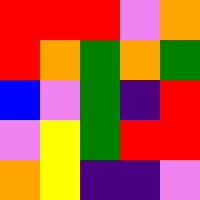[["red", "red", "red", "violet", "orange"], ["red", "orange", "green", "orange", "green"], ["blue", "violet", "green", "indigo", "red"], ["violet", "yellow", "green", "red", "red"], ["orange", "yellow", "indigo", "indigo", "violet"]]